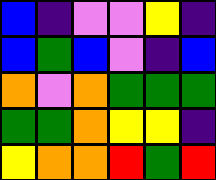[["blue", "indigo", "violet", "violet", "yellow", "indigo"], ["blue", "green", "blue", "violet", "indigo", "blue"], ["orange", "violet", "orange", "green", "green", "green"], ["green", "green", "orange", "yellow", "yellow", "indigo"], ["yellow", "orange", "orange", "red", "green", "red"]]